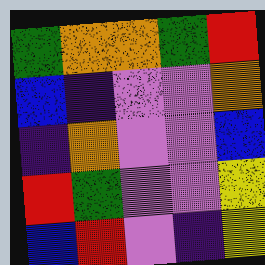[["green", "orange", "orange", "green", "red"], ["blue", "indigo", "violet", "violet", "orange"], ["indigo", "orange", "violet", "violet", "blue"], ["red", "green", "violet", "violet", "yellow"], ["blue", "red", "violet", "indigo", "yellow"]]